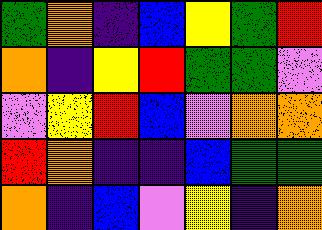[["green", "orange", "indigo", "blue", "yellow", "green", "red"], ["orange", "indigo", "yellow", "red", "green", "green", "violet"], ["violet", "yellow", "red", "blue", "violet", "orange", "orange"], ["red", "orange", "indigo", "indigo", "blue", "green", "green"], ["orange", "indigo", "blue", "violet", "yellow", "indigo", "orange"]]